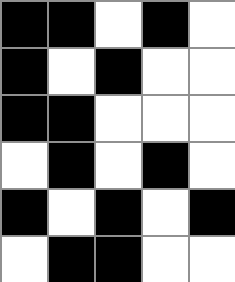[["black", "black", "white", "black", "white"], ["black", "white", "black", "white", "white"], ["black", "black", "white", "white", "white"], ["white", "black", "white", "black", "white"], ["black", "white", "black", "white", "black"], ["white", "black", "black", "white", "white"]]